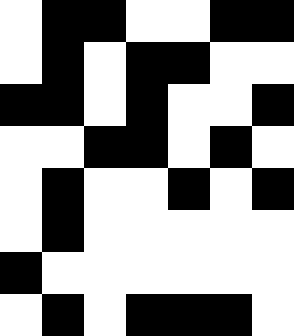[["white", "black", "black", "white", "white", "black", "black"], ["white", "black", "white", "black", "black", "white", "white"], ["black", "black", "white", "black", "white", "white", "black"], ["white", "white", "black", "black", "white", "black", "white"], ["white", "black", "white", "white", "black", "white", "black"], ["white", "black", "white", "white", "white", "white", "white"], ["black", "white", "white", "white", "white", "white", "white"], ["white", "black", "white", "black", "black", "black", "white"]]